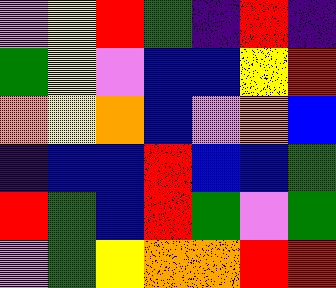[["violet", "yellow", "red", "green", "indigo", "red", "indigo"], ["green", "yellow", "violet", "blue", "blue", "yellow", "red"], ["orange", "yellow", "orange", "blue", "violet", "orange", "blue"], ["indigo", "blue", "blue", "red", "blue", "blue", "green"], ["red", "green", "blue", "red", "green", "violet", "green"], ["violet", "green", "yellow", "orange", "orange", "red", "red"]]